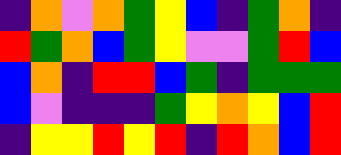[["indigo", "orange", "violet", "orange", "green", "yellow", "blue", "indigo", "green", "orange", "indigo"], ["red", "green", "orange", "blue", "green", "yellow", "violet", "violet", "green", "red", "blue"], ["blue", "orange", "indigo", "red", "red", "blue", "green", "indigo", "green", "green", "green"], ["blue", "violet", "indigo", "indigo", "indigo", "green", "yellow", "orange", "yellow", "blue", "red"], ["indigo", "yellow", "yellow", "red", "yellow", "red", "indigo", "red", "orange", "blue", "red"]]